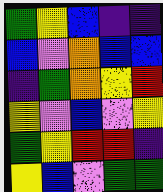[["green", "yellow", "blue", "indigo", "indigo"], ["blue", "violet", "orange", "blue", "blue"], ["indigo", "green", "orange", "yellow", "red"], ["yellow", "violet", "blue", "violet", "yellow"], ["green", "yellow", "red", "red", "indigo"], ["yellow", "blue", "violet", "green", "green"]]